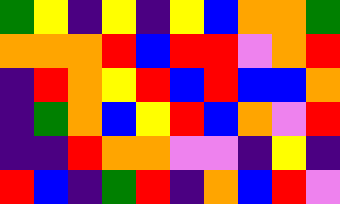[["green", "yellow", "indigo", "yellow", "indigo", "yellow", "blue", "orange", "orange", "green"], ["orange", "orange", "orange", "red", "blue", "red", "red", "violet", "orange", "red"], ["indigo", "red", "orange", "yellow", "red", "blue", "red", "blue", "blue", "orange"], ["indigo", "green", "orange", "blue", "yellow", "red", "blue", "orange", "violet", "red"], ["indigo", "indigo", "red", "orange", "orange", "violet", "violet", "indigo", "yellow", "indigo"], ["red", "blue", "indigo", "green", "red", "indigo", "orange", "blue", "red", "violet"]]